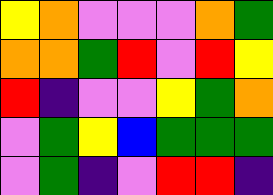[["yellow", "orange", "violet", "violet", "violet", "orange", "green"], ["orange", "orange", "green", "red", "violet", "red", "yellow"], ["red", "indigo", "violet", "violet", "yellow", "green", "orange"], ["violet", "green", "yellow", "blue", "green", "green", "green"], ["violet", "green", "indigo", "violet", "red", "red", "indigo"]]